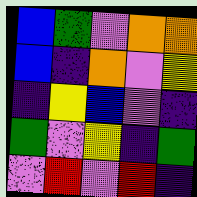[["blue", "green", "violet", "orange", "orange"], ["blue", "indigo", "orange", "violet", "yellow"], ["indigo", "yellow", "blue", "violet", "indigo"], ["green", "violet", "yellow", "indigo", "green"], ["violet", "red", "violet", "red", "indigo"]]